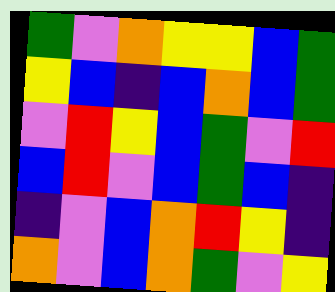[["green", "violet", "orange", "yellow", "yellow", "blue", "green"], ["yellow", "blue", "indigo", "blue", "orange", "blue", "green"], ["violet", "red", "yellow", "blue", "green", "violet", "red"], ["blue", "red", "violet", "blue", "green", "blue", "indigo"], ["indigo", "violet", "blue", "orange", "red", "yellow", "indigo"], ["orange", "violet", "blue", "orange", "green", "violet", "yellow"]]